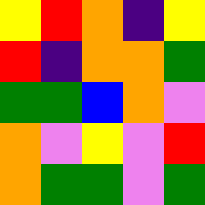[["yellow", "red", "orange", "indigo", "yellow"], ["red", "indigo", "orange", "orange", "green"], ["green", "green", "blue", "orange", "violet"], ["orange", "violet", "yellow", "violet", "red"], ["orange", "green", "green", "violet", "green"]]